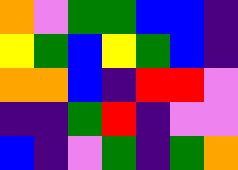[["orange", "violet", "green", "green", "blue", "blue", "indigo"], ["yellow", "green", "blue", "yellow", "green", "blue", "indigo"], ["orange", "orange", "blue", "indigo", "red", "red", "violet"], ["indigo", "indigo", "green", "red", "indigo", "violet", "violet"], ["blue", "indigo", "violet", "green", "indigo", "green", "orange"]]